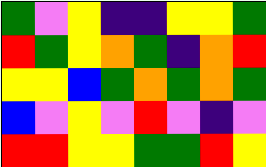[["green", "violet", "yellow", "indigo", "indigo", "yellow", "yellow", "green"], ["red", "green", "yellow", "orange", "green", "indigo", "orange", "red"], ["yellow", "yellow", "blue", "green", "orange", "green", "orange", "green"], ["blue", "violet", "yellow", "violet", "red", "violet", "indigo", "violet"], ["red", "red", "yellow", "yellow", "green", "green", "red", "yellow"]]